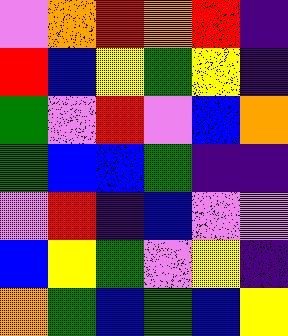[["violet", "orange", "red", "orange", "red", "indigo"], ["red", "blue", "yellow", "green", "yellow", "indigo"], ["green", "violet", "red", "violet", "blue", "orange"], ["green", "blue", "blue", "green", "indigo", "indigo"], ["violet", "red", "indigo", "blue", "violet", "violet"], ["blue", "yellow", "green", "violet", "yellow", "indigo"], ["orange", "green", "blue", "green", "blue", "yellow"]]